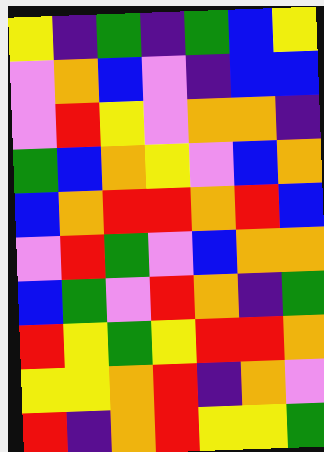[["yellow", "indigo", "green", "indigo", "green", "blue", "yellow"], ["violet", "orange", "blue", "violet", "indigo", "blue", "blue"], ["violet", "red", "yellow", "violet", "orange", "orange", "indigo"], ["green", "blue", "orange", "yellow", "violet", "blue", "orange"], ["blue", "orange", "red", "red", "orange", "red", "blue"], ["violet", "red", "green", "violet", "blue", "orange", "orange"], ["blue", "green", "violet", "red", "orange", "indigo", "green"], ["red", "yellow", "green", "yellow", "red", "red", "orange"], ["yellow", "yellow", "orange", "red", "indigo", "orange", "violet"], ["red", "indigo", "orange", "red", "yellow", "yellow", "green"]]